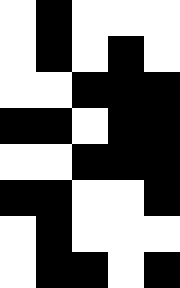[["white", "black", "white", "white", "white"], ["white", "black", "white", "black", "white"], ["white", "white", "black", "black", "black"], ["black", "black", "white", "black", "black"], ["white", "white", "black", "black", "black"], ["black", "black", "white", "white", "black"], ["white", "black", "white", "white", "white"], ["white", "black", "black", "white", "black"]]